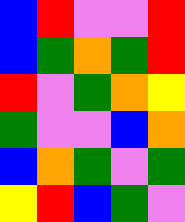[["blue", "red", "violet", "violet", "red"], ["blue", "green", "orange", "green", "red"], ["red", "violet", "green", "orange", "yellow"], ["green", "violet", "violet", "blue", "orange"], ["blue", "orange", "green", "violet", "green"], ["yellow", "red", "blue", "green", "violet"]]